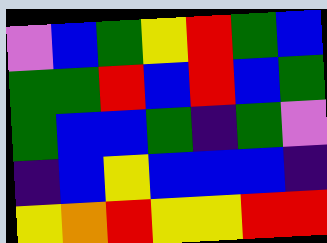[["violet", "blue", "green", "yellow", "red", "green", "blue"], ["green", "green", "red", "blue", "red", "blue", "green"], ["green", "blue", "blue", "green", "indigo", "green", "violet"], ["indigo", "blue", "yellow", "blue", "blue", "blue", "indigo"], ["yellow", "orange", "red", "yellow", "yellow", "red", "red"]]